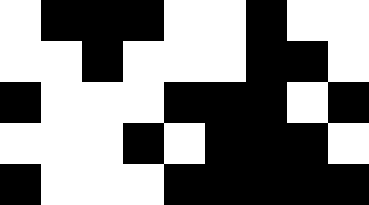[["white", "black", "black", "black", "white", "white", "black", "white", "white"], ["white", "white", "black", "white", "white", "white", "black", "black", "white"], ["black", "white", "white", "white", "black", "black", "black", "white", "black"], ["white", "white", "white", "black", "white", "black", "black", "black", "white"], ["black", "white", "white", "white", "black", "black", "black", "black", "black"]]